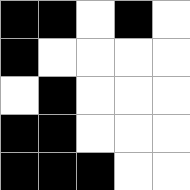[["black", "black", "white", "black", "white"], ["black", "white", "white", "white", "white"], ["white", "black", "white", "white", "white"], ["black", "black", "white", "white", "white"], ["black", "black", "black", "white", "white"]]